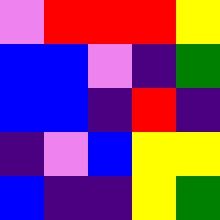[["violet", "red", "red", "red", "yellow"], ["blue", "blue", "violet", "indigo", "green"], ["blue", "blue", "indigo", "red", "indigo"], ["indigo", "violet", "blue", "yellow", "yellow"], ["blue", "indigo", "indigo", "yellow", "green"]]